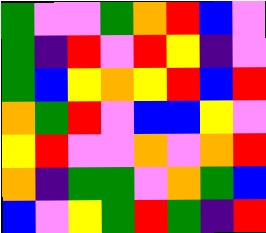[["green", "violet", "violet", "green", "orange", "red", "blue", "violet"], ["green", "indigo", "red", "violet", "red", "yellow", "indigo", "violet"], ["green", "blue", "yellow", "orange", "yellow", "red", "blue", "red"], ["orange", "green", "red", "violet", "blue", "blue", "yellow", "violet"], ["yellow", "red", "violet", "violet", "orange", "violet", "orange", "red"], ["orange", "indigo", "green", "green", "violet", "orange", "green", "blue"], ["blue", "violet", "yellow", "green", "red", "green", "indigo", "red"]]